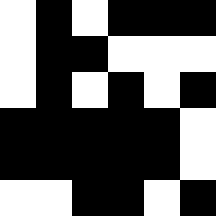[["white", "black", "white", "black", "black", "black"], ["white", "black", "black", "white", "white", "white"], ["white", "black", "white", "black", "white", "black"], ["black", "black", "black", "black", "black", "white"], ["black", "black", "black", "black", "black", "white"], ["white", "white", "black", "black", "white", "black"]]